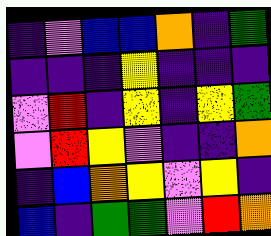[["indigo", "violet", "blue", "blue", "orange", "indigo", "green"], ["indigo", "indigo", "indigo", "yellow", "indigo", "indigo", "indigo"], ["violet", "red", "indigo", "yellow", "indigo", "yellow", "green"], ["violet", "red", "yellow", "violet", "indigo", "indigo", "orange"], ["indigo", "blue", "orange", "yellow", "violet", "yellow", "indigo"], ["blue", "indigo", "green", "green", "violet", "red", "orange"]]